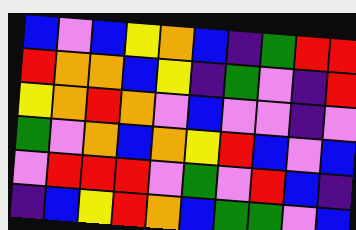[["blue", "violet", "blue", "yellow", "orange", "blue", "indigo", "green", "red", "red"], ["red", "orange", "orange", "blue", "yellow", "indigo", "green", "violet", "indigo", "red"], ["yellow", "orange", "red", "orange", "violet", "blue", "violet", "violet", "indigo", "violet"], ["green", "violet", "orange", "blue", "orange", "yellow", "red", "blue", "violet", "blue"], ["violet", "red", "red", "red", "violet", "green", "violet", "red", "blue", "indigo"], ["indigo", "blue", "yellow", "red", "orange", "blue", "green", "green", "violet", "blue"]]